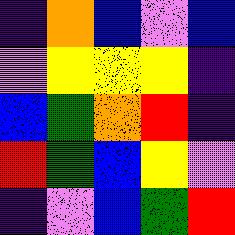[["indigo", "orange", "blue", "violet", "blue"], ["violet", "yellow", "yellow", "yellow", "indigo"], ["blue", "green", "orange", "red", "indigo"], ["red", "green", "blue", "yellow", "violet"], ["indigo", "violet", "blue", "green", "red"]]